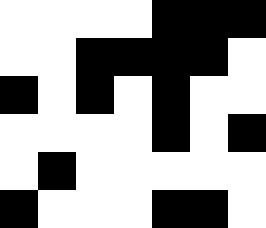[["white", "white", "white", "white", "black", "black", "black"], ["white", "white", "black", "black", "black", "black", "white"], ["black", "white", "black", "white", "black", "white", "white"], ["white", "white", "white", "white", "black", "white", "black"], ["white", "black", "white", "white", "white", "white", "white"], ["black", "white", "white", "white", "black", "black", "white"]]